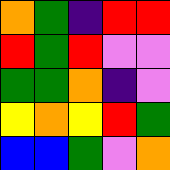[["orange", "green", "indigo", "red", "red"], ["red", "green", "red", "violet", "violet"], ["green", "green", "orange", "indigo", "violet"], ["yellow", "orange", "yellow", "red", "green"], ["blue", "blue", "green", "violet", "orange"]]